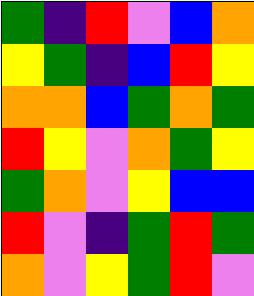[["green", "indigo", "red", "violet", "blue", "orange"], ["yellow", "green", "indigo", "blue", "red", "yellow"], ["orange", "orange", "blue", "green", "orange", "green"], ["red", "yellow", "violet", "orange", "green", "yellow"], ["green", "orange", "violet", "yellow", "blue", "blue"], ["red", "violet", "indigo", "green", "red", "green"], ["orange", "violet", "yellow", "green", "red", "violet"]]